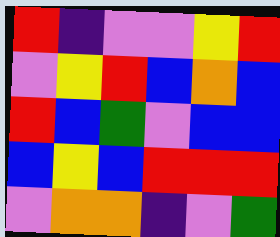[["red", "indigo", "violet", "violet", "yellow", "red"], ["violet", "yellow", "red", "blue", "orange", "blue"], ["red", "blue", "green", "violet", "blue", "blue"], ["blue", "yellow", "blue", "red", "red", "red"], ["violet", "orange", "orange", "indigo", "violet", "green"]]